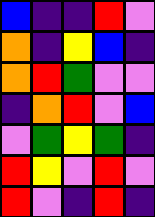[["blue", "indigo", "indigo", "red", "violet"], ["orange", "indigo", "yellow", "blue", "indigo"], ["orange", "red", "green", "violet", "violet"], ["indigo", "orange", "red", "violet", "blue"], ["violet", "green", "yellow", "green", "indigo"], ["red", "yellow", "violet", "red", "violet"], ["red", "violet", "indigo", "red", "indigo"]]